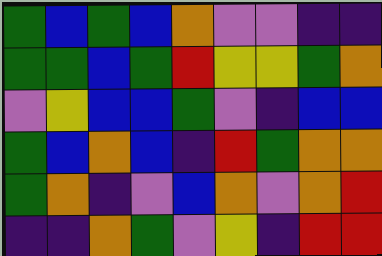[["green", "blue", "green", "blue", "orange", "violet", "violet", "indigo", "indigo"], ["green", "green", "blue", "green", "red", "yellow", "yellow", "green", "orange"], ["violet", "yellow", "blue", "blue", "green", "violet", "indigo", "blue", "blue"], ["green", "blue", "orange", "blue", "indigo", "red", "green", "orange", "orange"], ["green", "orange", "indigo", "violet", "blue", "orange", "violet", "orange", "red"], ["indigo", "indigo", "orange", "green", "violet", "yellow", "indigo", "red", "red"]]